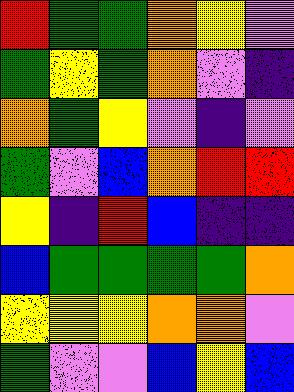[["red", "green", "green", "orange", "yellow", "violet"], ["green", "yellow", "green", "orange", "violet", "indigo"], ["orange", "green", "yellow", "violet", "indigo", "violet"], ["green", "violet", "blue", "orange", "red", "red"], ["yellow", "indigo", "red", "blue", "indigo", "indigo"], ["blue", "green", "green", "green", "green", "orange"], ["yellow", "yellow", "yellow", "orange", "orange", "violet"], ["green", "violet", "violet", "blue", "yellow", "blue"]]